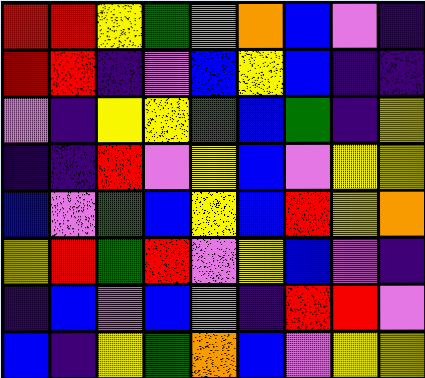[["red", "red", "yellow", "green", "violet", "orange", "blue", "violet", "indigo"], ["red", "red", "indigo", "violet", "blue", "yellow", "blue", "indigo", "indigo"], ["violet", "indigo", "yellow", "yellow", "green", "blue", "green", "indigo", "yellow"], ["indigo", "indigo", "red", "violet", "yellow", "blue", "violet", "yellow", "yellow"], ["blue", "violet", "green", "blue", "yellow", "blue", "red", "yellow", "orange"], ["yellow", "red", "green", "red", "violet", "yellow", "blue", "violet", "indigo"], ["indigo", "blue", "violet", "blue", "orange", "indigo", "red", "red", "violet"], ["blue", "indigo", "yellow", "green", "orange", "blue", "violet", "yellow", "yellow"]]